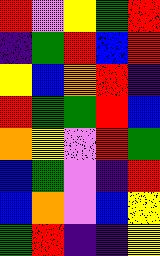[["red", "violet", "yellow", "green", "red"], ["indigo", "green", "red", "blue", "red"], ["yellow", "blue", "orange", "red", "indigo"], ["red", "green", "green", "red", "blue"], ["orange", "yellow", "violet", "red", "green"], ["blue", "green", "violet", "indigo", "red"], ["blue", "orange", "violet", "blue", "yellow"], ["green", "red", "indigo", "indigo", "yellow"]]